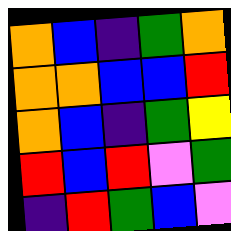[["orange", "blue", "indigo", "green", "orange"], ["orange", "orange", "blue", "blue", "red"], ["orange", "blue", "indigo", "green", "yellow"], ["red", "blue", "red", "violet", "green"], ["indigo", "red", "green", "blue", "violet"]]